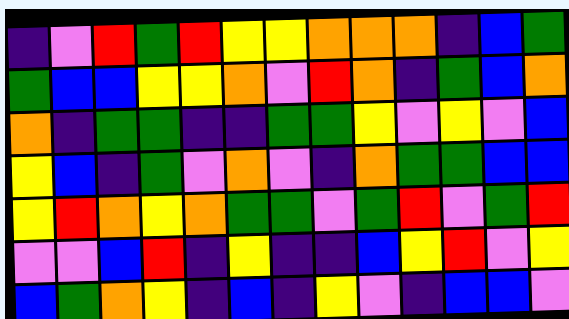[["indigo", "violet", "red", "green", "red", "yellow", "yellow", "orange", "orange", "orange", "indigo", "blue", "green"], ["green", "blue", "blue", "yellow", "yellow", "orange", "violet", "red", "orange", "indigo", "green", "blue", "orange"], ["orange", "indigo", "green", "green", "indigo", "indigo", "green", "green", "yellow", "violet", "yellow", "violet", "blue"], ["yellow", "blue", "indigo", "green", "violet", "orange", "violet", "indigo", "orange", "green", "green", "blue", "blue"], ["yellow", "red", "orange", "yellow", "orange", "green", "green", "violet", "green", "red", "violet", "green", "red"], ["violet", "violet", "blue", "red", "indigo", "yellow", "indigo", "indigo", "blue", "yellow", "red", "violet", "yellow"], ["blue", "green", "orange", "yellow", "indigo", "blue", "indigo", "yellow", "violet", "indigo", "blue", "blue", "violet"]]